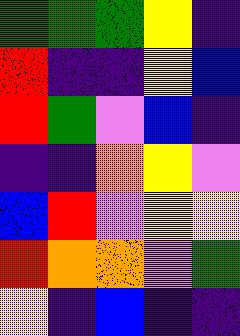[["green", "green", "green", "yellow", "indigo"], ["red", "indigo", "indigo", "yellow", "blue"], ["red", "green", "violet", "blue", "indigo"], ["indigo", "indigo", "orange", "yellow", "violet"], ["blue", "red", "violet", "yellow", "yellow"], ["red", "orange", "orange", "violet", "green"], ["yellow", "indigo", "blue", "indigo", "indigo"]]